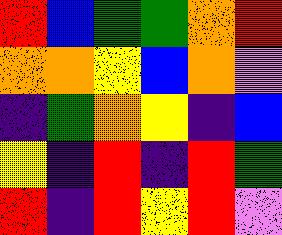[["red", "blue", "green", "green", "orange", "red"], ["orange", "orange", "yellow", "blue", "orange", "violet"], ["indigo", "green", "orange", "yellow", "indigo", "blue"], ["yellow", "indigo", "red", "indigo", "red", "green"], ["red", "indigo", "red", "yellow", "red", "violet"]]